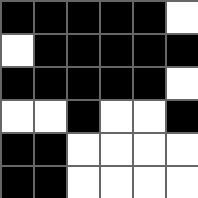[["black", "black", "black", "black", "black", "white"], ["white", "black", "black", "black", "black", "black"], ["black", "black", "black", "black", "black", "white"], ["white", "white", "black", "white", "white", "black"], ["black", "black", "white", "white", "white", "white"], ["black", "black", "white", "white", "white", "white"]]